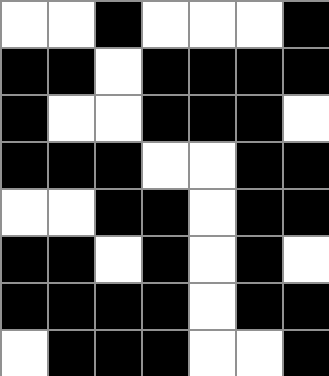[["white", "white", "black", "white", "white", "white", "black"], ["black", "black", "white", "black", "black", "black", "black"], ["black", "white", "white", "black", "black", "black", "white"], ["black", "black", "black", "white", "white", "black", "black"], ["white", "white", "black", "black", "white", "black", "black"], ["black", "black", "white", "black", "white", "black", "white"], ["black", "black", "black", "black", "white", "black", "black"], ["white", "black", "black", "black", "white", "white", "black"]]